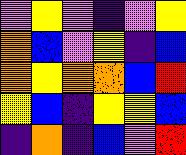[["violet", "yellow", "violet", "indigo", "violet", "yellow"], ["orange", "blue", "violet", "yellow", "indigo", "blue"], ["orange", "yellow", "orange", "orange", "blue", "red"], ["yellow", "blue", "indigo", "yellow", "yellow", "blue"], ["indigo", "orange", "indigo", "blue", "violet", "red"]]